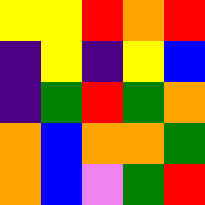[["yellow", "yellow", "red", "orange", "red"], ["indigo", "yellow", "indigo", "yellow", "blue"], ["indigo", "green", "red", "green", "orange"], ["orange", "blue", "orange", "orange", "green"], ["orange", "blue", "violet", "green", "red"]]